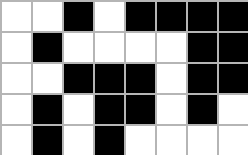[["white", "white", "black", "white", "black", "black", "black", "black"], ["white", "black", "white", "white", "white", "white", "black", "black"], ["white", "white", "black", "black", "black", "white", "black", "black"], ["white", "black", "white", "black", "black", "white", "black", "white"], ["white", "black", "white", "black", "white", "white", "white", "white"]]